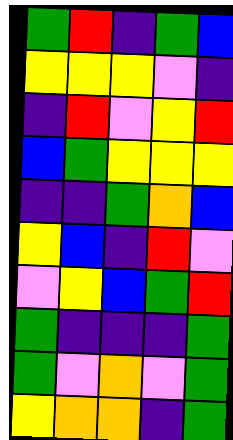[["green", "red", "indigo", "green", "blue"], ["yellow", "yellow", "yellow", "violet", "indigo"], ["indigo", "red", "violet", "yellow", "red"], ["blue", "green", "yellow", "yellow", "yellow"], ["indigo", "indigo", "green", "orange", "blue"], ["yellow", "blue", "indigo", "red", "violet"], ["violet", "yellow", "blue", "green", "red"], ["green", "indigo", "indigo", "indigo", "green"], ["green", "violet", "orange", "violet", "green"], ["yellow", "orange", "orange", "indigo", "green"]]